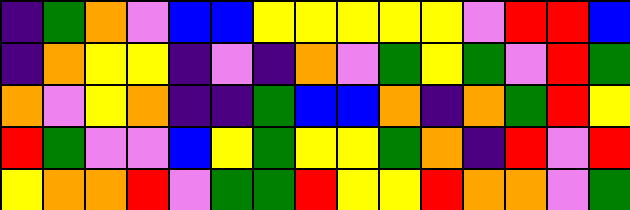[["indigo", "green", "orange", "violet", "blue", "blue", "yellow", "yellow", "yellow", "yellow", "yellow", "violet", "red", "red", "blue"], ["indigo", "orange", "yellow", "yellow", "indigo", "violet", "indigo", "orange", "violet", "green", "yellow", "green", "violet", "red", "green"], ["orange", "violet", "yellow", "orange", "indigo", "indigo", "green", "blue", "blue", "orange", "indigo", "orange", "green", "red", "yellow"], ["red", "green", "violet", "violet", "blue", "yellow", "green", "yellow", "yellow", "green", "orange", "indigo", "red", "violet", "red"], ["yellow", "orange", "orange", "red", "violet", "green", "green", "red", "yellow", "yellow", "red", "orange", "orange", "violet", "green"]]